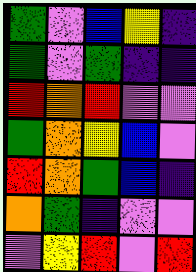[["green", "violet", "blue", "yellow", "indigo"], ["green", "violet", "green", "indigo", "indigo"], ["red", "orange", "red", "violet", "violet"], ["green", "orange", "yellow", "blue", "violet"], ["red", "orange", "green", "blue", "indigo"], ["orange", "green", "indigo", "violet", "violet"], ["violet", "yellow", "red", "violet", "red"]]